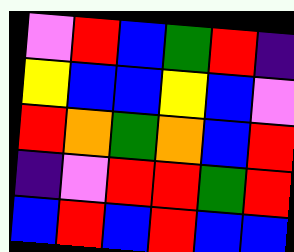[["violet", "red", "blue", "green", "red", "indigo"], ["yellow", "blue", "blue", "yellow", "blue", "violet"], ["red", "orange", "green", "orange", "blue", "red"], ["indigo", "violet", "red", "red", "green", "red"], ["blue", "red", "blue", "red", "blue", "blue"]]